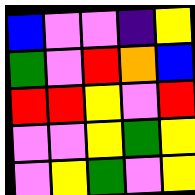[["blue", "violet", "violet", "indigo", "yellow"], ["green", "violet", "red", "orange", "blue"], ["red", "red", "yellow", "violet", "red"], ["violet", "violet", "yellow", "green", "yellow"], ["violet", "yellow", "green", "violet", "yellow"]]